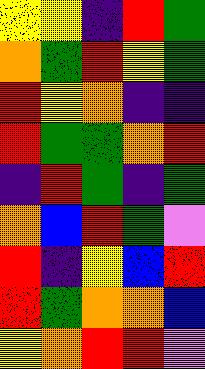[["yellow", "yellow", "indigo", "red", "green"], ["orange", "green", "red", "yellow", "green"], ["red", "yellow", "orange", "indigo", "indigo"], ["red", "green", "green", "orange", "red"], ["indigo", "red", "green", "indigo", "green"], ["orange", "blue", "red", "green", "violet"], ["red", "indigo", "yellow", "blue", "red"], ["red", "green", "orange", "orange", "blue"], ["yellow", "orange", "red", "red", "violet"]]